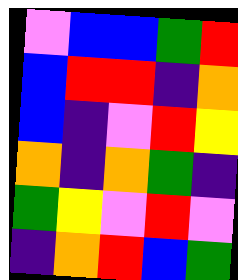[["violet", "blue", "blue", "green", "red"], ["blue", "red", "red", "indigo", "orange"], ["blue", "indigo", "violet", "red", "yellow"], ["orange", "indigo", "orange", "green", "indigo"], ["green", "yellow", "violet", "red", "violet"], ["indigo", "orange", "red", "blue", "green"]]